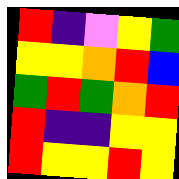[["red", "indigo", "violet", "yellow", "green"], ["yellow", "yellow", "orange", "red", "blue"], ["green", "red", "green", "orange", "red"], ["red", "indigo", "indigo", "yellow", "yellow"], ["red", "yellow", "yellow", "red", "yellow"]]